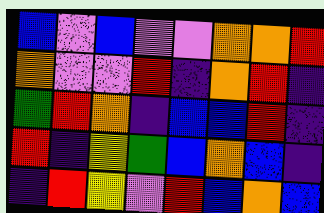[["blue", "violet", "blue", "violet", "violet", "orange", "orange", "red"], ["orange", "violet", "violet", "red", "indigo", "orange", "red", "indigo"], ["green", "red", "orange", "indigo", "blue", "blue", "red", "indigo"], ["red", "indigo", "yellow", "green", "blue", "orange", "blue", "indigo"], ["indigo", "red", "yellow", "violet", "red", "blue", "orange", "blue"]]